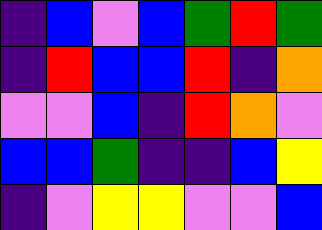[["indigo", "blue", "violet", "blue", "green", "red", "green"], ["indigo", "red", "blue", "blue", "red", "indigo", "orange"], ["violet", "violet", "blue", "indigo", "red", "orange", "violet"], ["blue", "blue", "green", "indigo", "indigo", "blue", "yellow"], ["indigo", "violet", "yellow", "yellow", "violet", "violet", "blue"]]